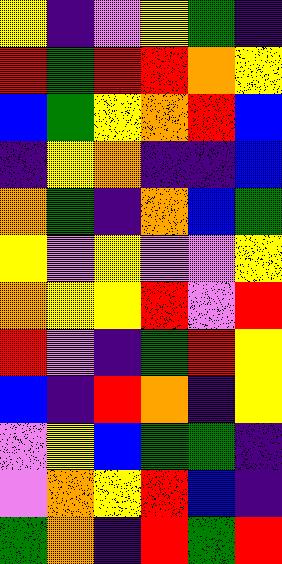[["yellow", "indigo", "violet", "yellow", "green", "indigo"], ["red", "green", "red", "red", "orange", "yellow"], ["blue", "green", "yellow", "orange", "red", "blue"], ["indigo", "yellow", "orange", "indigo", "indigo", "blue"], ["orange", "green", "indigo", "orange", "blue", "green"], ["yellow", "violet", "yellow", "violet", "violet", "yellow"], ["orange", "yellow", "yellow", "red", "violet", "red"], ["red", "violet", "indigo", "green", "red", "yellow"], ["blue", "indigo", "red", "orange", "indigo", "yellow"], ["violet", "yellow", "blue", "green", "green", "indigo"], ["violet", "orange", "yellow", "red", "blue", "indigo"], ["green", "orange", "indigo", "red", "green", "red"]]